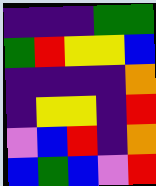[["indigo", "indigo", "indigo", "green", "green"], ["green", "red", "yellow", "yellow", "blue"], ["indigo", "indigo", "indigo", "indigo", "orange"], ["indigo", "yellow", "yellow", "indigo", "red"], ["violet", "blue", "red", "indigo", "orange"], ["blue", "green", "blue", "violet", "red"]]